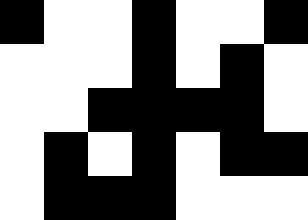[["black", "white", "white", "black", "white", "white", "black"], ["white", "white", "white", "black", "white", "black", "white"], ["white", "white", "black", "black", "black", "black", "white"], ["white", "black", "white", "black", "white", "black", "black"], ["white", "black", "black", "black", "white", "white", "white"]]